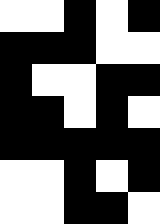[["white", "white", "black", "white", "black"], ["black", "black", "black", "white", "white"], ["black", "white", "white", "black", "black"], ["black", "black", "white", "black", "white"], ["black", "black", "black", "black", "black"], ["white", "white", "black", "white", "black"], ["white", "white", "black", "black", "white"]]